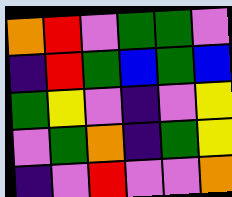[["orange", "red", "violet", "green", "green", "violet"], ["indigo", "red", "green", "blue", "green", "blue"], ["green", "yellow", "violet", "indigo", "violet", "yellow"], ["violet", "green", "orange", "indigo", "green", "yellow"], ["indigo", "violet", "red", "violet", "violet", "orange"]]